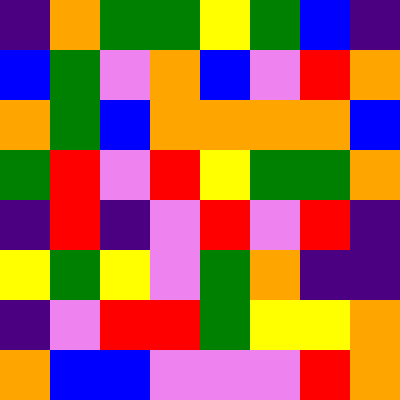[["indigo", "orange", "green", "green", "yellow", "green", "blue", "indigo"], ["blue", "green", "violet", "orange", "blue", "violet", "red", "orange"], ["orange", "green", "blue", "orange", "orange", "orange", "orange", "blue"], ["green", "red", "violet", "red", "yellow", "green", "green", "orange"], ["indigo", "red", "indigo", "violet", "red", "violet", "red", "indigo"], ["yellow", "green", "yellow", "violet", "green", "orange", "indigo", "indigo"], ["indigo", "violet", "red", "red", "green", "yellow", "yellow", "orange"], ["orange", "blue", "blue", "violet", "violet", "violet", "red", "orange"]]